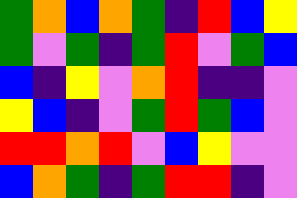[["green", "orange", "blue", "orange", "green", "indigo", "red", "blue", "yellow"], ["green", "violet", "green", "indigo", "green", "red", "violet", "green", "blue"], ["blue", "indigo", "yellow", "violet", "orange", "red", "indigo", "indigo", "violet"], ["yellow", "blue", "indigo", "violet", "green", "red", "green", "blue", "violet"], ["red", "red", "orange", "red", "violet", "blue", "yellow", "violet", "violet"], ["blue", "orange", "green", "indigo", "green", "red", "red", "indigo", "violet"]]